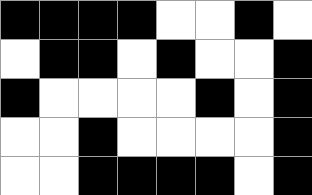[["black", "black", "black", "black", "white", "white", "black", "white"], ["white", "black", "black", "white", "black", "white", "white", "black"], ["black", "white", "white", "white", "white", "black", "white", "black"], ["white", "white", "black", "white", "white", "white", "white", "black"], ["white", "white", "black", "black", "black", "black", "white", "black"]]